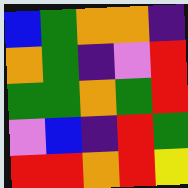[["blue", "green", "orange", "orange", "indigo"], ["orange", "green", "indigo", "violet", "red"], ["green", "green", "orange", "green", "red"], ["violet", "blue", "indigo", "red", "green"], ["red", "red", "orange", "red", "yellow"]]